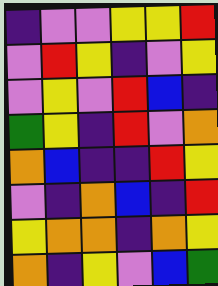[["indigo", "violet", "violet", "yellow", "yellow", "red"], ["violet", "red", "yellow", "indigo", "violet", "yellow"], ["violet", "yellow", "violet", "red", "blue", "indigo"], ["green", "yellow", "indigo", "red", "violet", "orange"], ["orange", "blue", "indigo", "indigo", "red", "yellow"], ["violet", "indigo", "orange", "blue", "indigo", "red"], ["yellow", "orange", "orange", "indigo", "orange", "yellow"], ["orange", "indigo", "yellow", "violet", "blue", "green"]]